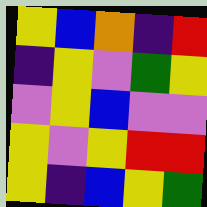[["yellow", "blue", "orange", "indigo", "red"], ["indigo", "yellow", "violet", "green", "yellow"], ["violet", "yellow", "blue", "violet", "violet"], ["yellow", "violet", "yellow", "red", "red"], ["yellow", "indigo", "blue", "yellow", "green"]]